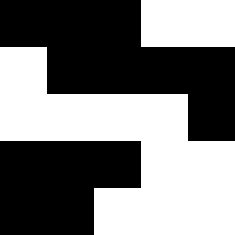[["black", "black", "black", "white", "white"], ["white", "black", "black", "black", "black"], ["white", "white", "white", "white", "black"], ["black", "black", "black", "white", "white"], ["black", "black", "white", "white", "white"]]